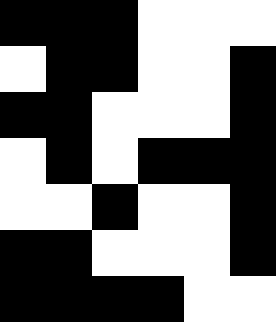[["black", "black", "black", "white", "white", "white"], ["white", "black", "black", "white", "white", "black"], ["black", "black", "white", "white", "white", "black"], ["white", "black", "white", "black", "black", "black"], ["white", "white", "black", "white", "white", "black"], ["black", "black", "white", "white", "white", "black"], ["black", "black", "black", "black", "white", "white"]]